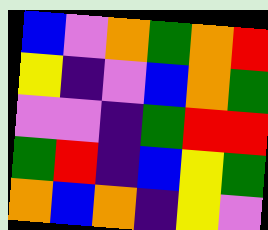[["blue", "violet", "orange", "green", "orange", "red"], ["yellow", "indigo", "violet", "blue", "orange", "green"], ["violet", "violet", "indigo", "green", "red", "red"], ["green", "red", "indigo", "blue", "yellow", "green"], ["orange", "blue", "orange", "indigo", "yellow", "violet"]]